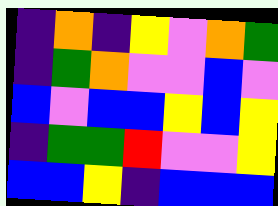[["indigo", "orange", "indigo", "yellow", "violet", "orange", "green"], ["indigo", "green", "orange", "violet", "violet", "blue", "violet"], ["blue", "violet", "blue", "blue", "yellow", "blue", "yellow"], ["indigo", "green", "green", "red", "violet", "violet", "yellow"], ["blue", "blue", "yellow", "indigo", "blue", "blue", "blue"]]